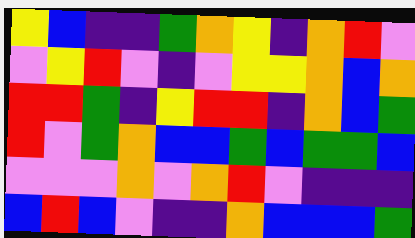[["yellow", "blue", "indigo", "indigo", "green", "orange", "yellow", "indigo", "orange", "red", "violet"], ["violet", "yellow", "red", "violet", "indigo", "violet", "yellow", "yellow", "orange", "blue", "orange"], ["red", "red", "green", "indigo", "yellow", "red", "red", "indigo", "orange", "blue", "green"], ["red", "violet", "green", "orange", "blue", "blue", "green", "blue", "green", "green", "blue"], ["violet", "violet", "violet", "orange", "violet", "orange", "red", "violet", "indigo", "indigo", "indigo"], ["blue", "red", "blue", "violet", "indigo", "indigo", "orange", "blue", "blue", "blue", "green"]]